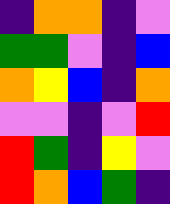[["indigo", "orange", "orange", "indigo", "violet"], ["green", "green", "violet", "indigo", "blue"], ["orange", "yellow", "blue", "indigo", "orange"], ["violet", "violet", "indigo", "violet", "red"], ["red", "green", "indigo", "yellow", "violet"], ["red", "orange", "blue", "green", "indigo"]]